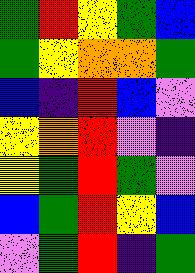[["green", "red", "yellow", "green", "blue"], ["green", "yellow", "orange", "orange", "green"], ["blue", "indigo", "red", "blue", "violet"], ["yellow", "orange", "red", "violet", "indigo"], ["yellow", "green", "red", "green", "violet"], ["blue", "green", "red", "yellow", "blue"], ["violet", "green", "red", "indigo", "green"]]